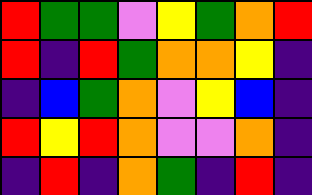[["red", "green", "green", "violet", "yellow", "green", "orange", "red"], ["red", "indigo", "red", "green", "orange", "orange", "yellow", "indigo"], ["indigo", "blue", "green", "orange", "violet", "yellow", "blue", "indigo"], ["red", "yellow", "red", "orange", "violet", "violet", "orange", "indigo"], ["indigo", "red", "indigo", "orange", "green", "indigo", "red", "indigo"]]